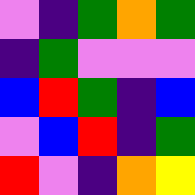[["violet", "indigo", "green", "orange", "green"], ["indigo", "green", "violet", "violet", "violet"], ["blue", "red", "green", "indigo", "blue"], ["violet", "blue", "red", "indigo", "green"], ["red", "violet", "indigo", "orange", "yellow"]]